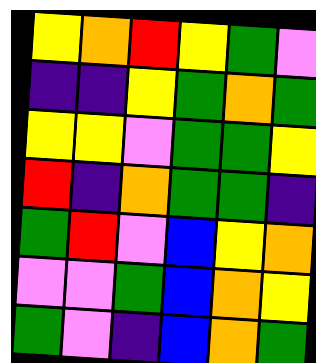[["yellow", "orange", "red", "yellow", "green", "violet"], ["indigo", "indigo", "yellow", "green", "orange", "green"], ["yellow", "yellow", "violet", "green", "green", "yellow"], ["red", "indigo", "orange", "green", "green", "indigo"], ["green", "red", "violet", "blue", "yellow", "orange"], ["violet", "violet", "green", "blue", "orange", "yellow"], ["green", "violet", "indigo", "blue", "orange", "green"]]